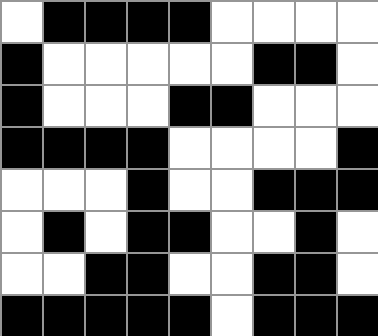[["white", "black", "black", "black", "black", "white", "white", "white", "white"], ["black", "white", "white", "white", "white", "white", "black", "black", "white"], ["black", "white", "white", "white", "black", "black", "white", "white", "white"], ["black", "black", "black", "black", "white", "white", "white", "white", "black"], ["white", "white", "white", "black", "white", "white", "black", "black", "black"], ["white", "black", "white", "black", "black", "white", "white", "black", "white"], ["white", "white", "black", "black", "white", "white", "black", "black", "white"], ["black", "black", "black", "black", "black", "white", "black", "black", "black"]]